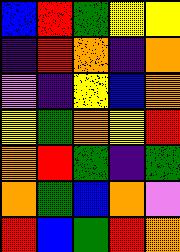[["blue", "red", "green", "yellow", "yellow"], ["indigo", "red", "orange", "indigo", "orange"], ["violet", "indigo", "yellow", "blue", "orange"], ["yellow", "green", "orange", "yellow", "red"], ["orange", "red", "green", "indigo", "green"], ["orange", "green", "blue", "orange", "violet"], ["red", "blue", "green", "red", "orange"]]